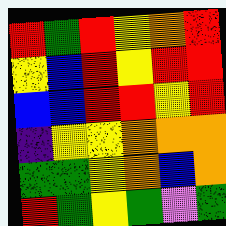[["red", "green", "red", "yellow", "orange", "red"], ["yellow", "blue", "red", "yellow", "red", "red"], ["blue", "blue", "red", "red", "yellow", "red"], ["indigo", "yellow", "yellow", "orange", "orange", "orange"], ["green", "green", "yellow", "orange", "blue", "orange"], ["red", "green", "yellow", "green", "violet", "green"]]